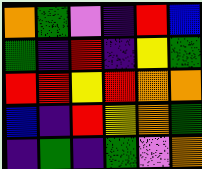[["orange", "green", "violet", "indigo", "red", "blue"], ["green", "indigo", "red", "indigo", "yellow", "green"], ["red", "red", "yellow", "red", "orange", "orange"], ["blue", "indigo", "red", "yellow", "orange", "green"], ["indigo", "green", "indigo", "green", "violet", "orange"]]